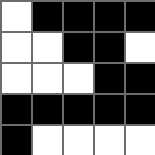[["white", "black", "black", "black", "black"], ["white", "white", "black", "black", "white"], ["white", "white", "white", "black", "black"], ["black", "black", "black", "black", "black"], ["black", "white", "white", "white", "white"]]